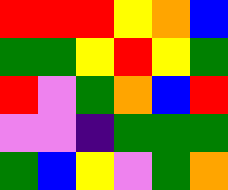[["red", "red", "red", "yellow", "orange", "blue"], ["green", "green", "yellow", "red", "yellow", "green"], ["red", "violet", "green", "orange", "blue", "red"], ["violet", "violet", "indigo", "green", "green", "green"], ["green", "blue", "yellow", "violet", "green", "orange"]]